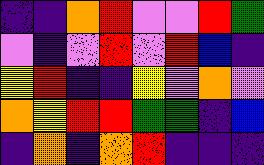[["indigo", "indigo", "orange", "red", "violet", "violet", "red", "green"], ["violet", "indigo", "violet", "red", "violet", "red", "blue", "indigo"], ["yellow", "red", "indigo", "indigo", "yellow", "violet", "orange", "violet"], ["orange", "yellow", "red", "red", "green", "green", "indigo", "blue"], ["indigo", "orange", "indigo", "orange", "red", "indigo", "indigo", "indigo"]]